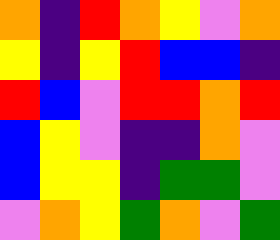[["orange", "indigo", "red", "orange", "yellow", "violet", "orange"], ["yellow", "indigo", "yellow", "red", "blue", "blue", "indigo"], ["red", "blue", "violet", "red", "red", "orange", "red"], ["blue", "yellow", "violet", "indigo", "indigo", "orange", "violet"], ["blue", "yellow", "yellow", "indigo", "green", "green", "violet"], ["violet", "orange", "yellow", "green", "orange", "violet", "green"]]